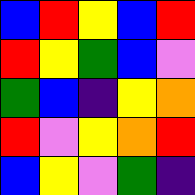[["blue", "red", "yellow", "blue", "red"], ["red", "yellow", "green", "blue", "violet"], ["green", "blue", "indigo", "yellow", "orange"], ["red", "violet", "yellow", "orange", "red"], ["blue", "yellow", "violet", "green", "indigo"]]